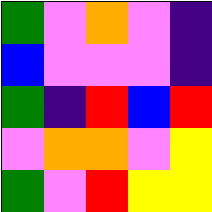[["green", "violet", "orange", "violet", "indigo"], ["blue", "violet", "violet", "violet", "indigo"], ["green", "indigo", "red", "blue", "red"], ["violet", "orange", "orange", "violet", "yellow"], ["green", "violet", "red", "yellow", "yellow"]]